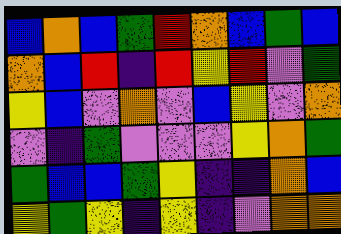[["blue", "orange", "blue", "green", "red", "orange", "blue", "green", "blue"], ["orange", "blue", "red", "indigo", "red", "yellow", "red", "violet", "green"], ["yellow", "blue", "violet", "orange", "violet", "blue", "yellow", "violet", "orange"], ["violet", "indigo", "green", "violet", "violet", "violet", "yellow", "orange", "green"], ["green", "blue", "blue", "green", "yellow", "indigo", "indigo", "orange", "blue"], ["yellow", "green", "yellow", "indigo", "yellow", "indigo", "violet", "orange", "orange"]]